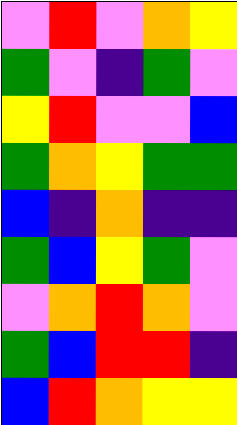[["violet", "red", "violet", "orange", "yellow"], ["green", "violet", "indigo", "green", "violet"], ["yellow", "red", "violet", "violet", "blue"], ["green", "orange", "yellow", "green", "green"], ["blue", "indigo", "orange", "indigo", "indigo"], ["green", "blue", "yellow", "green", "violet"], ["violet", "orange", "red", "orange", "violet"], ["green", "blue", "red", "red", "indigo"], ["blue", "red", "orange", "yellow", "yellow"]]